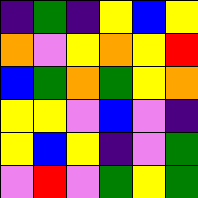[["indigo", "green", "indigo", "yellow", "blue", "yellow"], ["orange", "violet", "yellow", "orange", "yellow", "red"], ["blue", "green", "orange", "green", "yellow", "orange"], ["yellow", "yellow", "violet", "blue", "violet", "indigo"], ["yellow", "blue", "yellow", "indigo", "violet", "green"], ["violet", "red", "violet", "green", "yellow", "green"]]